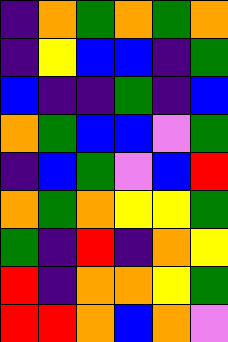[["indigo", "orange", "green", "orange", "green", "orange"], ["indigo", "yellow", "blue", "blue", "indigo", "green"], ["blue", "indigo", "indigo", "green", "indigo", "blue"], ["orange", "green", "blue", "blue", "violet", "green"], ["indigo", "blue", "green", "violet", "blue", "red"], ["orange", "green", "orange", "yellow", "yellow", "green"], ["green", "indigo", "red", "indigo", "orange", "yellow"], ["red", "indigo", "orange", "orange", "yellow", "green"], ["red", "red", "orange", "blue", "orange", "violet"]]